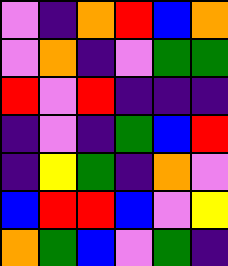[["violet", "indigo", "orange", "red", "blue", "orange"], ["violet", "orange", "indigo", "violet", "green", "green"], ["red", "violet", "red", "indigo", "indigo", "indigo"], ["indigo", "violet", "indigo", "green", "blue", "red"], ["indigo", "yellow", "green", "indigo", "orange", "violet"], ["blue", "red", "red", "blue", "violet", "yellow"], ["orange", "green", "blue", "violet", "green", "indigo"]]